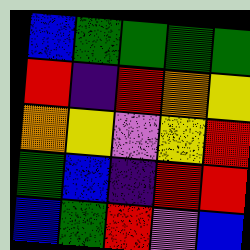[["blue", "green", "green", "green", "green"], ["red", "indigo", "red", "orange", "yellow"], ["orange", "yellow", "violet", "yellow", "red"], ["green", "blue", "indigo", "red", "red"], ["blue", "green", "red", "violet", "blue"]]